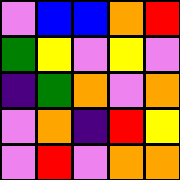[["violet", "blue", "blue", "orange", "red"], ["green", "yellow", "violet", "yellow", "violet"], ["indigo", "green", "orange", "violet", "orange"], ["violet", "orange", "indigo", "red", "yellow"], ["violet", "red", "violet", "orange", "orange"]]